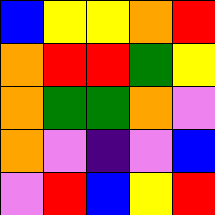[["blue", "yellow", "yellow", "orange", "red"], ["orange", "red", "red", "green", "yellow"], ["orange", "green", "green", "orange", "violet"], ["orange", "violet", "indigo", "violet", "blue"], ["violet", "red", "blue", "yellow", "red"]]